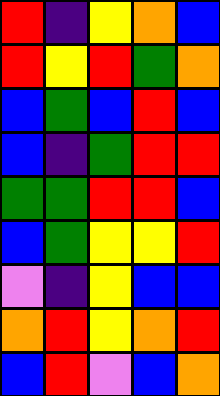[["red", "indigo", "yellow", "orange", "blue"], ["red", "yellow", "red", "green", "orange"], ["blue", "green", "blue", "red", "blue"], ["blue", "indigo", "green", "red", "red"], ["green", "green", "red", "red", "blue"], ["blue", "green", "yellow", "yellow", "red"], ["violet", "indigo", "yellow", "blue", "blue"], ["orange", "red", "yellow", "orange", "red"], ["blue", "red", "violet", "blue", "orange"]]